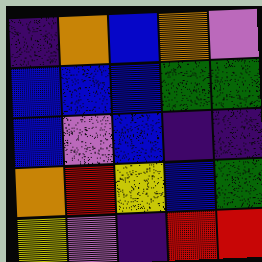[["indigo", "orange", "blue", "orange", "violet"], ["blue", "blue", "blue", "green", "green"], ["blue", "violet", "blue", "indigo", "indigo"], ["orange", "red", "yellow", "blue", "green"], ["yellow", "violet", "indigo", "red", "red"]]